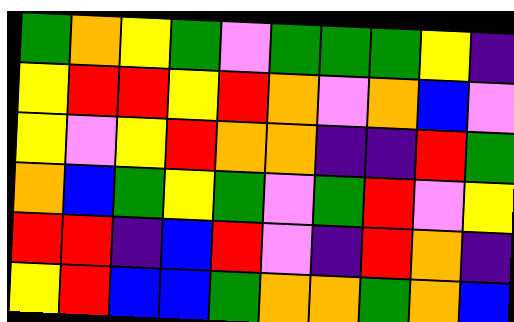[["green", "orange", "yellow", "green", "violet", "green", "green", "green", "yellow", "indigo"], ["yellow", "red", "red", "yellow", "red", "orange", "violet", "orange", "blue", "violet"], ["yellow", "violet", "yellow", "red", "orange", "orange", "indigo", "indigo", "red", "green"], ["orange", "blue", "green", "yellow", "green", "violet", "green", "red", "violet", "yellow"], ["red", "red", "indigo", "blue", "red", "violet", "indigo", "red", "orange", "indigo"], ["yellow", "red", "blue", "blue", "green", "orange", "orange", "green", "orange", "blue"]]